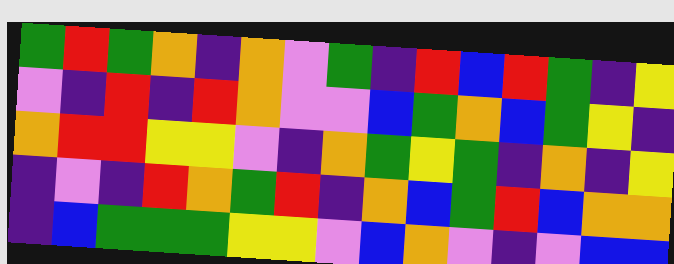[["green", "red", "green", "orange", "indigo", "orange", "violet", "green", "indigo", "red", "blue", "red", "green", "indigo", "yellow"], ["violet", "indigo", "red", "indigo", "red", "orange", "violet", "violet", "blue", "green", "orange", "blue", "green", "yellow", "indigo"], ["orange", "red", "red", "yellow", "yellow", "violet", "indigo", "orange", "green", "yellow", "green", "indigo", "orange", "indigo", "yellow"], ["indigo", "violet", "indigo", "red", "orange", "green", "red", "indigo", "orange", "blue", "green", "red", "blue", "orange", "orange"], ["indigo", "blue", "green", "green", "green", "yellow", "yellow", "violet", "blue", "orange", "violet", "indigo", "violet", "blue", "blue"]]